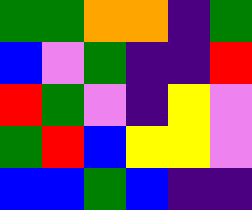[["green", "green", "orange", "orange", "indigo", "green"], ["blue", "violet", "green", "indigo", "indigo", "red"], ["red", "green", "violet", "indigo", "yellow", "violet"], ["green", "red", "blue", "yellow", "yellow", "violet"], ["blue", "blue", "green", "blue", "indigo", "indigo"]]